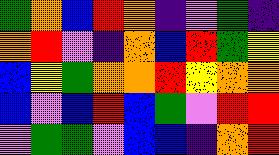[["green", "orange", "blue", "red", "orange", "indigo", "violet", "green", "indigo"], ["orange", "red", "violet", "indigo", "orange", "blue", "red", "green", "yellow"], ["blue", "yellow", "green", "orange", "orange", "red", "yellow", "orange", "orange"], ["blue", "violet", "blue", "red", "blue", "green", "violet", "red", "red"], ["violet", "green", "green", "violet", "blue", "blue", "indigo", "orange", "red"]]